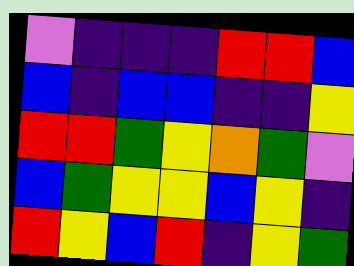[["violet", "indigo", "indigo", "indigo", "red", "red", "blue"], ["blue", "indigo", "blue", "blue", "indigo", "indigo", "yellow"], ["red", "red", "green", "yellow", "orange", "green", "violet"], ["blue", "green", "yellow", "yellow", "blue", "yellow", "indigo"], ["red", "yellow", "blue", "red", "indigo", "yellow", "green"]]